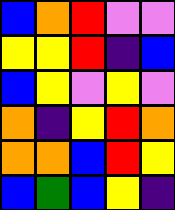[["blue", "orange", "red", "violet", "violet"], ["yellow", "yellow", "red", "indigo", "blue"], ["blue", "yellow", "violet", "yellow", "violet"], ["orange", "indigo", "yellow", "red", "orange"], ["orange", "orange", "blue", "red", "yellow"], ["blue", "green", "blue", "yellow", "indigo"]]